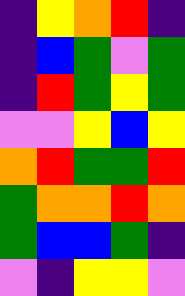[["indigo", "yellow", "orange", "red", "indigo"], ["indigo", "blue", "green", "violet", "green"], ["indigo", "red", "green", "yellow", "green"], ["violet", "violet", "yellow", "blue", "yellow"], ["orange", "red", "green", "green", "red"], ["green", "orange", "orange", "red", "orange"], ["green", "blue", "blue", "green", "indigo"], ["violet", "indigo", "yellow", "yellow", "violet"]]